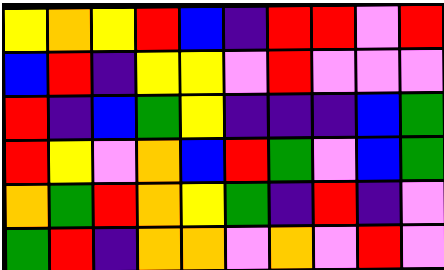[["yellow", "orange", "yellow", "red", "blue", "indigo", "red", "red", "violet", "red"], ["blue", "red", "indigo", "yellow", "yellow", "violet", "red", "violet", "violet", "violet"], ["red", "indigo", "blue", "green", "yellow", "indigo", "indigo", "indigo", "blue", "green"], ["red", "yellow", "violet", "orange", "blue", "red", "green", "violet", "blue", "green"], ["orange", "green", "red", "orange", "yellow", "green", "indigo", "red", "indigo", "violet"], ["green", "red", "indigo", "orange", "orange", "violet", "orange", "violet", "red", "violet"]]